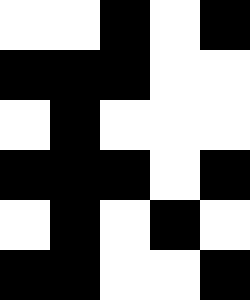[["white", "white", "black", "white", "black"], ["black", "black", "black", "white", "white"], ["white", "black", "white", "white", "white"], ["black", "black", "black", "white", "black"], ["white", "black", "white", "black", "white"], ["black", "black", "white", "white", "black"]]